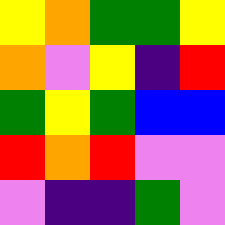[["yellow", "orange", "green", "green", "yellow"], ["orange", "violet", "yellow", "indigo", "red"], ["green", "yellow", "green", "blue", "blue"], ["red", "orange", "red", "violet", "violet"], ["violet", "indigo", "indigo", "green", "violet"]]